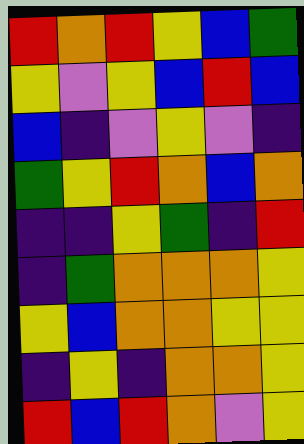[["red", "orange", "red", "yellow", "blue", "green"], ["yellow", "violet", "yellow", "blue", "red", "blue"], ["blue", "indigo", "violet", "yellow", "violet", "indigo"], ["green", "yellow", "red", "orange", "blue", "orange"], ["indigo", "indigo", "yellow", "green", "indigo", "red"], ["indigo", "green", "orange", "orange", "orange", "yellow"], ["yellow", "blue", "orange", "orange", "yellow", "yellow"], ["indigo", "yellow", "indigo", "orange", "orange", "yellow"], ["red", "blue", "red", "orange", "violet", "yellow"]]